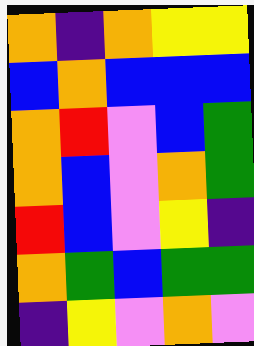[["orange", "indigo", "orange", "yellow", "yellow"], ["blue", "orange", "blue", "blue", "blue"], ["orange", "red", "violet", "blue", "green"], ["orange", "blue", "violet", "orange", "green"], ["red", "blue", "violet", "yellow", "indigo"], ["orange", "green", "blue", "green", "green"], ["indigo", "yellow", "violet", "orange", "violet"]]